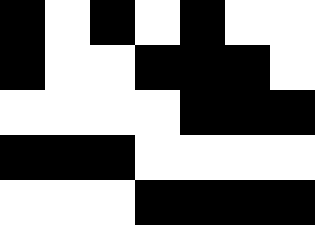[["black", "white", "black", "white", "black", "white", "white"], ["black", "white", "white", "black", "black", "black", "white"], ["white", "white", "white", "white", "black", "black", "black"], ["black", "black", "black", "white", "white", "white", "white"], ["white", "white", "white", "black", "black", "black", "black"]]